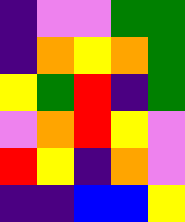[["indigo", "violet", "violet", "green", "green"], ["indigo", "orange", "yellow", "orange", "green"], ["yellow", "green", "red", "indigo", "green"], ["violet", "orange", "red", "yellow", "violet"], ["red", "yellow", "indigo", "orange", "violet"], ["indigo", "indigo", "blue", "blue", "yellow"]]